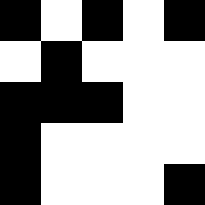[["black", "white", "black", "white", "black"], ["white", "black", "white", "white", "white"], ["black", "black", "black", "white", "white"], ["black", "white", "white", "white", "white"], ["black", "white", "white", "white", "black"]]